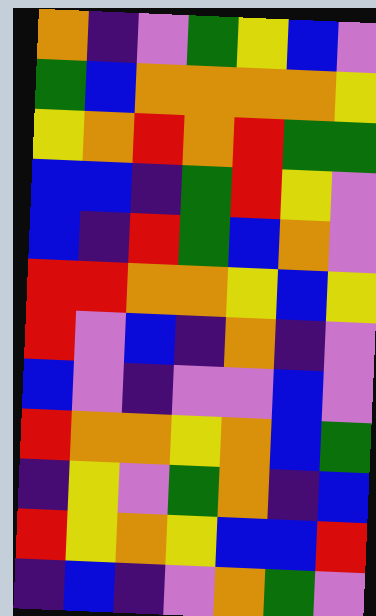[["orange", "indigo", "violet", "green", "yellow", "blue", "violet"], ["green", "blue", "orange", "orange", "orange", "orange", "yellow"], ["yellow", "orange", "red", "orange", "red", "green", "green"], ["blue", "blue", "indigo", "green", "red", "yellow", "violet"], ["blue", "indigo", "red", "green", "blue", "orange", "violet"], ["red", "red", "orange", "orange", "yellow", "blue", "yellow"], ["red", "violet", "blue", "indigo", "orange", "indigo", "violet"], ["blue", "violet", "indigo", "violet", "violet", "blue", "violet"], ["red", "orange", "orange", "yellow", "orange", "blue", "green"], ["indigo", "yellow", "violet", "green", "orange", "indigo", "blue"], ["red", "yellow", "orange", "yellow", "blue", "blue", "red"], ["indigo", "blue", "indigo", "violet", "orange", "green", "violet"]]